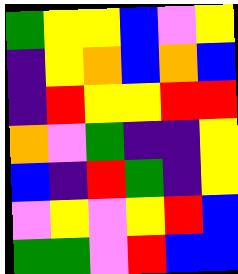[["green", "yellow", "yellow", "blue", "violet", "yellow"], ["indigo", "yellow", "orange", "blue", "orange", "blue"], ["indigo", "red", "yellow", "yellow", "red", "red"], ["orange", "violet", "green", "indigo", "indigo", "yellow"], ["blue", "indigo", "red", "green", "indigo", "yellow"], ["violet", "yellow", "violet", "yellow", "red", "blue"], ["green", "green", "violet", "red", "blue", "blue"]]